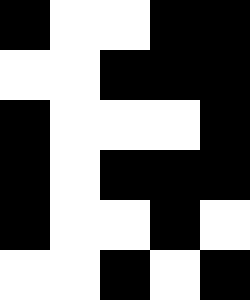[["black", "white", "white", "black", "black"], ["white", "white", "black", "black", "black"], ["black", "white", "white", "white", "black"], ["black", "white", "black", "black", "black"], ["black", "white", "white", "black", "white"], ["white", "white", "black", "white", "black"]]